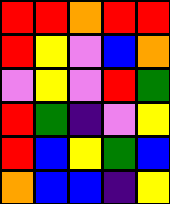[["red", "red", "orange", "red", "red"], ["red", "yellow", "violet", "blue", "orange"], ["violet", "yellow", "violet", "red", "green"], ["red", "green", "indigo", "violet", "yellow"], ["red", "blue", "yellow", "green", "blue"], ["orange", "blue", "blue", "indigo", "yellow"]]